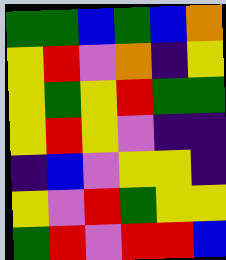[["green", "green", "blue", "green", "blue", "orange"], ["yellow", "red", "violet", "orange", "indigo", "yellow"], ["yellow", "green", "yellow", "red", "green", "green"], ["yellow", "red", "yellow", "violet", "indigo", "indigo"], ["indigo", "blue", "violet", "yellow", "yellow", "indigo"], ["yellow", "violet", "red", "green", "yellow", "yellow"], ["green", "red", "violet", "red", "red", "blue"]]